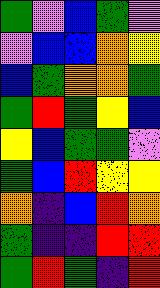[["green", "violet", "blue", "green", "violet"], ["violet", "blue", "blue", "orange", "yellow"], ["blue", "green", "orange", "orange", "green"], ["green", "red", "green", "yellow", "blue"], ["yellow", "blue", "green", "green", "violet"], ["green", "blue", "red", "yellow", "yellow"], ["orange", "indigo", "blue", "red", "orange"], ["green", "indigo", "indigo", "red", "red"], ["green", "red", "green", "indigo", "red"]]